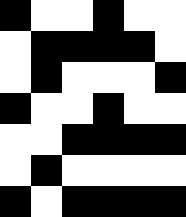[["black", "white", "white", "black", "white", "white"], ["white", "black", "black", "black", "black", "white"], ["white", "black", "white", "white", "white", "black"], ["black", "white", "white", "black", "white", "white"], ["white", "white", "black", "black", "black", "black"], ["white", "black", "white", "white", "white", "white"], ["black", "white", "black", "black", "black", "black"]]